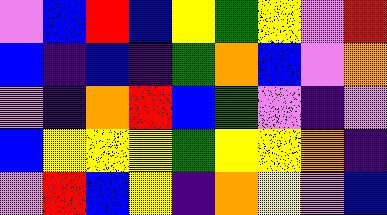[["violet", "blue", "red", "blue", "yellow", "green", "yellow", "violet", "red"], ["blue", "indigo", "blue", "indigo", "green", "orange", "blue", "violet", "orange"], ["violet", "indigo", "orange", "red", "blue", "green", "violet", "indigo", "violet"], ["blue", "yellow", "yellow", "yellow", "green", "yellow", "yellow", "orange", "indigo"], ["violet", "red", "blue", "yellow", "indigo", "orange", "yellow", "violet", "blue"]]